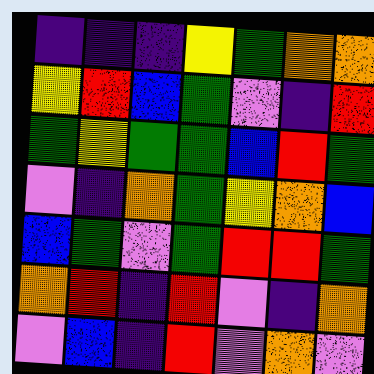[["indigo", "indigo", "indigo", "yellow", "green", "orange", "orange"], ["yellow", "red", "blue", "green", "violet", "indigo", "red"], ["green", "yellow", "green", "green", "blue", "red", "green"], ["violet", "indigo", "orange", "green", "yellow", "orange", "blue"], ["blue", "green", "violet", "green", "red", "red", "green"], ["orange", "red", "indigo", "red", "violet", "indigo", "orange"], ["violet", "blue", "indigo", "red", "violet", "orange", "violet"]]